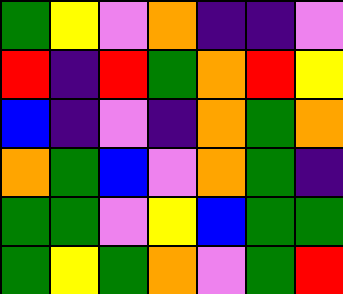[["green", "yellow", "violet", "orange", "indigo", "indigo", "violet"], ["red", "indigo", "red", "green", "orange", "red", "yellow"], ["blue", "indigo", "violet", "indigo", "orange", "green", "orange"], ["orange", "green", "blue", "violet", "orange", "green", "indigo"], ["green", "green", "violet", "yellow", "blue", "green", "green"], ["green", "yellow", "green", "orange", "violet", "green", "red"]]